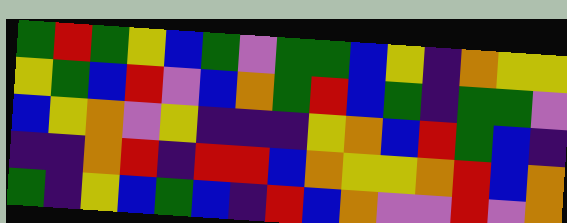[["green", "red", "green", "yellow", "blue", "green", "violet", "green", "green", "blue", "yellow", "indigo", "orange", "yellow", "yellow"], ["yellow", "green", "blue", "red", "violet", "blue", "orange", "green", "red", "blue", "green", "indigo", "green", "green", "violet"], ["blue", "yellow", "orange", "violet", "yellow", "indigo", "indigo", "indigo", "yellow", "orange", "blue", "red", "green", "blue", "indigo"], ["indigo", "indigo", "orange", "red", "indigo", "red", "red", "blue", "orange", "yellow", "yellow", "orange", "red", "blue", "orange"], ["green", "indigo", "yellow", "blue", "green", "blue", "indigo", "red", "blue", "orange", "violet", "violet", "red", "violet", "orange"]]